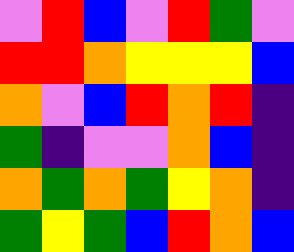[["violet", "red", "blue", "violet", "red", "green", "violet"], ["red", "red", "orange", "yellow", "yellow", "yellow", "blue"], ["orange", "violet", "blue", "red", "orange", "red", "indigo"], ["green", "indigo", "violet", "violet", "orange", "blue", "indigo"], ["orange", "green", "orange", "green", "yellow", "orange", "indigo"], ["green", "yellow", "green", "blue", "red", "orange", "blue"]]